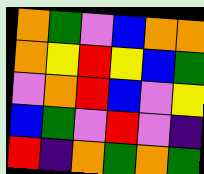[["orange", "green", "violet", "blue", "orange", "orange"], ["orange", "yellow", "red", "yellow", "blue", "green"], ["violet", "orange", "red", "blue", "violet", "yellow"], ["blue", "green", "violet", "red", "violet", "indigo"], ["red", "indigo", "orange", "green", "orange", "green"]]